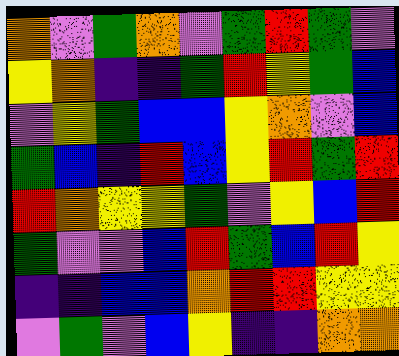[["orange", "violet", "green", "orange", "violet", "green", "red", "green", "violet"], ["yellow", "orange", "indigo", "indigo", "green", "red", "yellow", "green", "blue"], ["violet", "yellow", "green", "blue", "blue", "yellow", "orange", "violet", "blue"], ["green", "blue", "indigo", "red", "blue", "yellow", "red", "green", "red"], ["red", "orange", "yellow", "yellow", "green", "violet", "yellow", "blue", "red"], ["green", "violet", "violet", "blue", "red", "green", "blue", "red", "yellow"], ["indigo", "indigo", "blue", "blue", "orange", "red", "red", "yellow", "yellow"], ["violet", "green", "violet", "blue", "yellow", "indigo", "indigo", "orange", "orange"]]